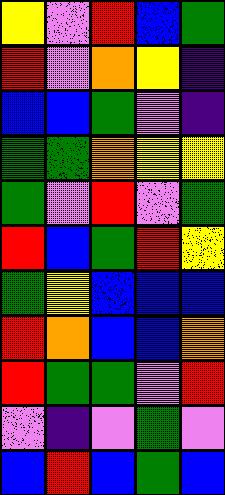[["yellow", "violet", "red", "blue", "green"], ["red", "violet", "orange", "yellow", "indigo"], ["blue", "blue", "green", "violet", "indigo"], ["green", "green", "orange", "yellow", "yellow"], ["green", "violet", "red", "violet", "green"], ["red", "blue", "green", "red", "yellow"], ["green", "yellow", "blue", "blue", "blue"], ["red", "orange", "blue", "blue", "orange"], ["red", "green", "green", "violet", "red"], ["violet", "indigo", "violet", "green", "violet"], ["blue", "red", "blue", "green", "blue"]]